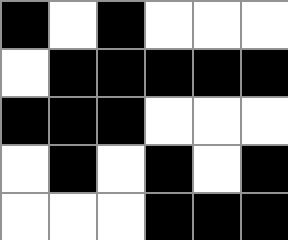[["black", "white", "black", "white", "white", "white"], ["white", "black", "black", "black", "black", "black"], ["black", "black", "black", "white", "white", "white"], ["white", "black", "white", "black", "white", "black"], ["white", "white", "white", "black", "black", "black"]]